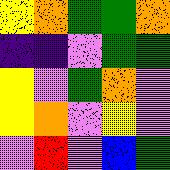[["yellow", "orange", "green", "green", "orange"], ["indigo", "indigo", "violet", "green", "green"], ["yellow", "violet", "green", "orange", "violet"], ["yellow", "orange", "violet", "yellow", "violet"], ["violet", "red", "violet", "blue", "green"]]